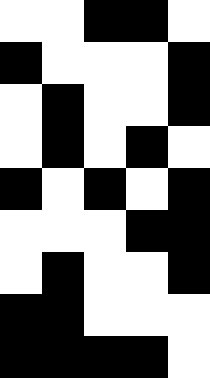[["white", "white", "black", "black", "white"], ["black", "white", "white", "white", "black"], ["white", "black", "white", "white", "black"], ["white", "black", "white", "black", "white"], ["black", "white", "black", "white", "black"], ["white", "white", "white", "black", "black"], ["white", "black", "white", "white", "black"], ["black", "black", "white", "white", "white"], ["black", "black", "black", "black", "white"]]